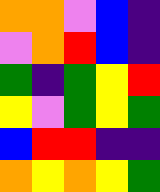[["orange", "orange", "violet", "blue", "indigo"], ["violet", "orange", "red", "blue", "indigo"], ["green", "indigo", "green", "yellow", "red"], ["yellow", "violet", "green", "yellow", "green"], ["blue", "red", "red", "indigo", "indigo"], ["orange", "yellow", "orange", "yellow", "green"]]